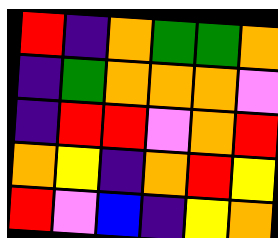[["red", "indigo", "orange", "green", "green", "orange"], ["indigo", "green", "orange", "orange", "orange", "violet"], ["indigo", "red", "red", "violet", "orange", "red"], ["orange", "yellow", "indigo", "orange", "red", "yellow"], ["red", "violet", "blue", "indigo", "yellow", "orange"]]